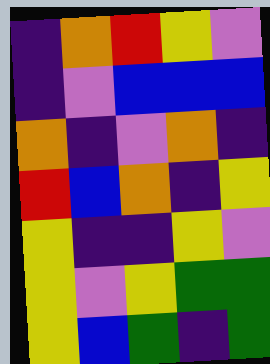[["indigo", "orange", "red", "yellow", "violet"], ["indigo", "violet", "blue", "blue", "blue"], ["orange", "indigo", "violet", "orange", "indigo"], ["red", "blue", "orange", "indigo", "yellow"], ["yellow", "indigo", "indigo", "yellow", "violet"], ["yellow", "violet", "yellow", "green", "green"], ["yellow", "blue", "green", "indigo", "green"]]